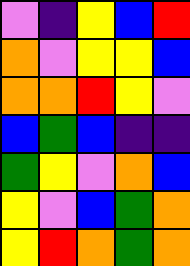[["violet", "indigo", "yellow", "blue", "red"], ["orange", "violet", "yellow", "yellow", "blue"], ["orange", "orange", "red", "yellow", "violet"], ["blue", "green", "blue", "indigo", "indigo"], ["green", "yellow", "violet", "orange", "blue"], ["yellow", "violet", "blue", "green", "orange"], ["yellow", "red", "orange", "green", "orange"]]